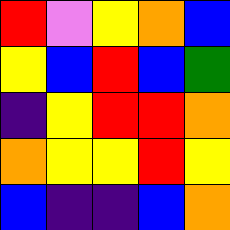[["red", "violet", "yellow", "orange", "blue"], ["yellow", "blue", "red", "blue", "green"], ["indigo", "yellow", "red", "red", "orange"], ["orange", "yellow", "yellow", "red", "yellow"], ["blue", "indigo", "indigo", "blue", "orange"]]